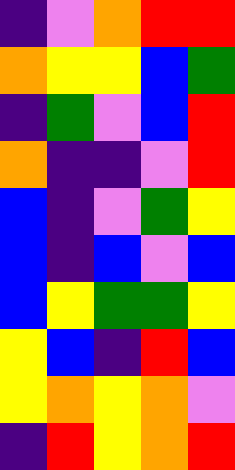[["indigo", "violet", "orange", "red", "red"], ["orange", "yellow", "yellow", "blue", "green"], ["indigo", "green", "violet", "blue", "red"], ["orange", "indigo", "indigo", "violet", "red"], ["blue", "indigo", "violet", "green", "yellow"], ["blue", "indigo", "blue", "violet", "blue"], ["blue", "yellow", "green", "green", "yellow"], ["yellow", "blue", "indigo", "red", "blue"], ["yellow", "orange", "yellow", "orange", "violet"], ["indigo", "red", "yellow", "orange", "red"]]